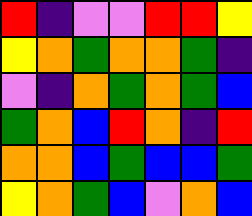[["red", "indigo", "violet", "violet", "red", "red", "yellow"], ["yellow", "orange", "green", "orange", "orange", "green", "indigo"], ["violet", "indigo", "orange", "green", "orange", "green", "blue"], ["green", "orange", "blue", "red", "orange", "indigo", "red"], ["orange", "orange", "blue", "green", "blue", "blue", "green"], ["yellow", "orange", "green", "blue", "violet", "orange", "blue"]]